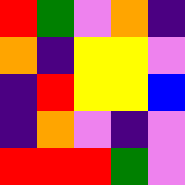[["red", "green", "violet", "orange", "indigo"], ["orange", "indigo", "yellow", "yellow", "violet"], ["indigo", "red", "yellow", "yellow", "blue"], ["indigo", "orange", "violet", "indigo", "violet"], ["red", "red", "red", "green", "violet"]]